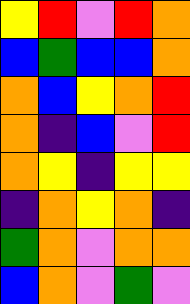[["yellow", "red", "violet", "red", "orange"], ["blue", "green", "blue", "blue", "orange"], ["orange", "blue", "yellow", "orange", "red"], ["orange", "indigo", "blue", "violet", "red"], ["orange", "yellow", "indigo", "yellow", "yellow"], ["indigo", "orange", "yellow", "orange", "indigo"], ["green", "orange", "violet", "orange", "orange"], ["blue", "orange", "violet", "green", "violet"]]